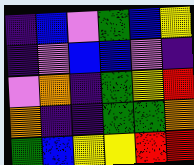[["indigo", "blue", "violet", "green", "blue", "yellow"], ["indigo", "violet", "blue", "blue", "violet", "indigo"], ["violet", "orange", "indigo", "green", "yellow", "red"], ["orange", "indigo", "indigo", "green", "green", "orange"], ["green", "blue", "yellow", "yellow", "red", "red"]]